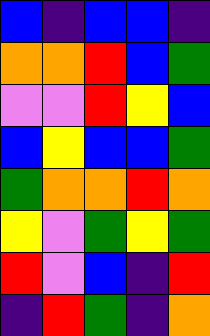[["blue", "indigo", "blue", "blue", "indigo"], ["orange", "orange", "red", "blue", "green"], ["violet", "violet", "red", "yellow", "blue"], ["blue", "yellow", "blue", "blue", "green"], ["green", "orange", "orange", "red", "orange"], ["yellow", "violet", "green", "yellow", "green"], ["red", "violet", "blue", "indigo", "red"], ["indigo", "red", "green", "indigo", "orange"]]